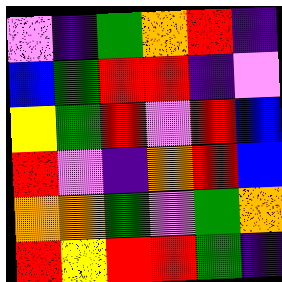[["violet", "indigo", "green", "orange", "red", "indigo"], ["blue", "green", "red", "red", "indigo", "violet"], ["yellow", "green", "red", "violet", "red", "blue"], ["red", "violet", "indigo", "orange", "red", "blue"], ["orange", "orange", "green", "violet", "green", "orange"], ["red", "yellow", "red", "red", "green", "indigo"]]